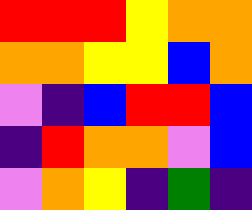[["red", "red", "red", "yellow", "orange", "orange"], ["orange", "orange", "yellow", "yellow", "blue", "orange"], ["violet", "indigo", "blue", "red", "red", "blue"], ["indigo", "red", "orange", "orange", "violet", "blue"], ["violet", "orange", "yellow", "indigo", "green", "indigo"]]